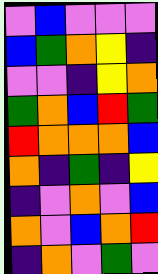[["violet", "blue", "violet", "violet", "violet"], ["blue", "green", "orange", "yellow", "indigo"], ["violet", "violet", "indigo", "yellow", "orange"], ["green", "orange", "blue", "red", "green"], ["red", "orange", "orange", "orange", "blue"], ["orange", "indigo", "green", "indigo", "yellow"], ["indigo", "violet", "orange", "violet", "blue"], ["orange", "violet", "blue", "orange", "red"], ["indigo", "orange", "violet", "green", "violet"]]